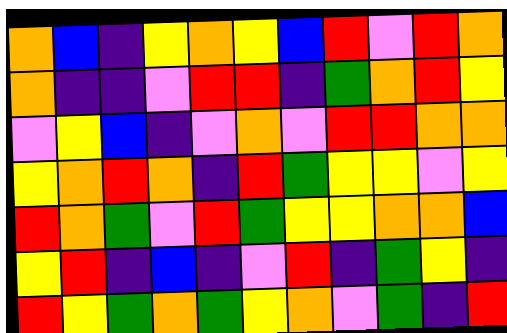[["orange", "blue", "indigo", "yellow", "orange", "yellow", "blue", "red", "violet", "red", "orange"], ["orange", "indigo", "indigo", "violet", "red", "red", "indigo", "green", "orange", "red", "yellow"], ["violet", "yellow", "blue", "indigo", "violet", "orange", "violet", "red", "red", "orange", "orange"], ["yellow", "orange", "red", "orange", "indigo", "red", "green", "yellow", "yellow", "violet", "yellow"], ["red", "orange", "green", "violet", "red", "green", "yellow", "yellow", "orange", "orange", "blue"], ["yellow", "red", "indigo", "blue", "indigo", "violet", "red", "indigo", "green", "yellow", "indigo"], ["red", "yellow", "green", "orange", "green", "yellow", "orange", "violet", "green", "indigo", "red"]]